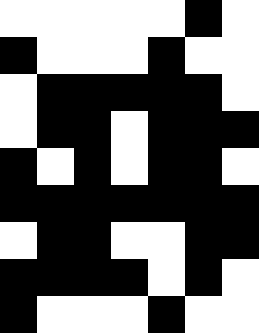[["white", "white", "white", "white", "white", "black", "white"], ["black", "white", "white", "white", "black", "white", "white"], ["white", "black", "black", "black", "black", "black", "white"], ["white", "black", "black", "white", "black", "black", "black"], ["black", "white", "black", "white", "black", "black", "white"], ["black", "black", "black", "black", "black", "black", "black"], ["white", "black", "black", "white", "white", "black", "black"], ["black", "black", "black", "black", "white", "black", "white"], ["black", "white", "white", "white", "black", "white", "white"]]